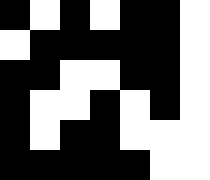[["black", "white", "black", "white", "black", "black", "white"], ["white", "black", "black", "black", "black", "black", "white"], ["black", "black", "white", "white", "black", "black", "white"], ["black", "white", "white", "black", "white", "black", "white"], ["black", "white", "black", "black", "white", "white", "white"], ["black", "black", "black", "black", "black", "white", "white"]]